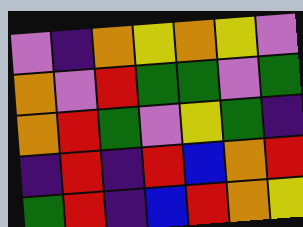[["violet", "indigo", "orange", "yellow", "orange", "yellow", "violet"], ["orange", "violet", "red", "green", "green", "violet", "green"], ["orange", "red", "green", "violet", "yellow", "green", "indigo"], ["indigo", "red", "indigo", "red", "blue", "orange", "red"], ["green", "red", "indigo", "blue", "red", "orange", "yellow"]]